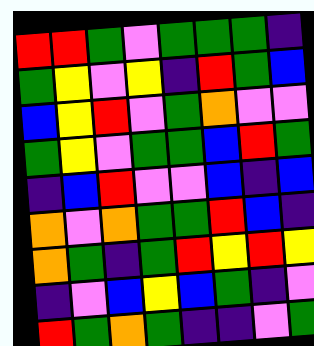[["red", "red", "green", "violet", "green", "green", "green", "indigo"], ["green", "yellow", "violet", "yellow", "indigo", "red", "green", "blue"], ["blue", "yellow", "red", "violet", "green", "orange", "violet", "violet"], ["green", "yellow", "violet", "green", "green", "blue", "red", "green"], ["indigo", "blue", "red", "violet", "violet", "blue", "indigo", "blue"], ["orange", "violet", "orange", "green", "green", "red", "blue", "indigo"], ["orange", "green", "indigo", "green", "red", "yellow", "red", "yellow"], ["indigo", "violet", "blue", "yellow", "blue", "green", "indigo", "violet"], ["red", "green", "orange", "green", "indigo", "indigo", "violet", "green"]]